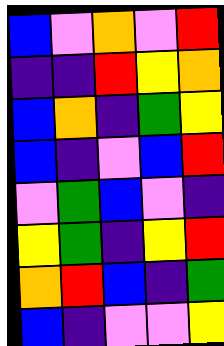[["blue", "violet", "orange", "violet", "red"], ["indigo", "indigo", "red", "yellow", "orange"], ["blue", "orange", "indigo", "green", "yellow"], ["blue", "indigo", "violet", "blue", "red"], ["violet", "green", "blue", "violet", "indigo"], ["yellow", "green", "indigo", "yellow", "red"], ["orange", "red", "blue", "indigo", "green"], ["blue", "indigo", "violet", "violet", "yellow"]]